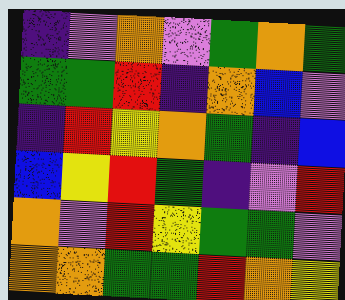[["indigo", "violet", "orange", "violet", "green", "orange", "green"], ["green", "green", "red", "indigo", "orange", "blue", "violet"], ["indigo", "red", "yellow", "orange", "green", "indigo", "blue"], ["blue", "yellow", "red", "green", "indigo", "violet", "red"], ["orange", "violet", "red", "yellow", "green", "green", "violet"], ["orange", "orange", "green", "green", "red", "orange", "yellow"]]